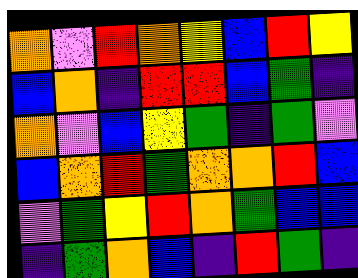[["orange", "violet", "red", "orange", "yellow", "blue", "red", "yellow"], ["blue", "orange", "indigo", "red", "red", "blue", "green", "indigo"], ["orange", "violet", "blue", "yellow", "green", "indigo", "green", "violet"], ["blue", "orange", "red", "green", "orange", "orange", "red", "blue"], ["violet", "green", "yellow", "red", "orange", "green", "blue", "blue"], ["indigo", "green", "orange", "blue", "indigo", "red", "green", "indigo"]]